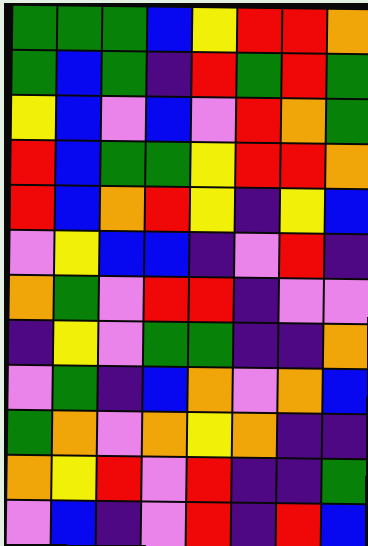[["green", "green", "green", "blue", "yellow", "red", "red", "orange"], ["green", "blue", "green", "indigo", "red", "green", "red", "green"], ["yellow", "blue", "violet", "blue", "violet", "red", "orange", "green"], ["red", "blue", "green", "green", "yellow", "red", "red", "orange"], ["red", "blue", "orange", "red", "yellow", "indigo", "yellow", "blue"], ["violet", "yellow", "blue", "blue", "indigo", "violet", "red", "indigo"], ["orange", "green", "violet", "red", "red", "indigo", "violet", "violet"], ["indigo", "yellow", "violet", "green", "green", "indigo", "indigo", "orange"], ["violet", "green", "indigo", "blue", "orange", "violet", "orange", "blue"], ["green", "orange", "violet", "orange", "yellow", "orange", "indigo", "indigo"], ["orange", "yellow", "red", "violet", "red", "indigo", "indigo", "green"], ["violet", "blue", "indigo", "violet", "red", "indigo", "red", "blue"]]